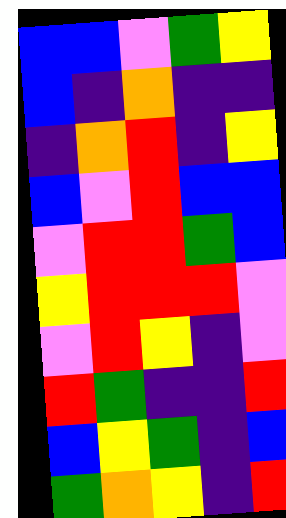[["blue", "blue", "violet", "green", "yellow"], ["blue", "indigo", "orange", "indigo", "indigo"], ["indigo", "orange", "red", "indigo", "yellow"], ["blue", "violet", "red", "blue", "blue"], ["violet", "red", "red", "green", "blue"], ["yellow", "red", "red", "red", "violet"], ["violet", "red", "yellow", "indigo", "violet"], ["red", "green", "indigo", "indigo", "red"], ["blue", "yellow", "green", "indigo", "blue"], ["green", "orange", "yellow", "indigo", "red"]]